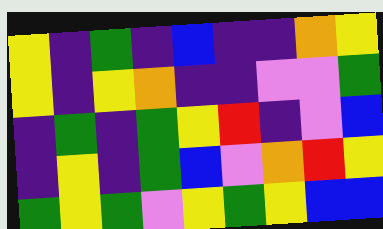[["yellow", "indigo", "green", "indigo", "blue", "indigo", "indigo", "orange", "yellow"], ["yellow", "indigo", "yellow", "orange", "indigo", "indigo", "violet", "violet", "green"], ["indigo", "green", "indigo", "green", "yellow", "red", "indigo", "violet", "blue"], ["indigo", "yellow", "indigo", "green", "blue", "violet", "orange", "red", "yellow"], ["green", "yellow", "green", "violet", "yellow", "green", "yellow", "blue", "blue"]]